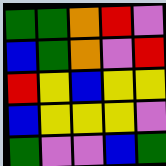[["green", "green", "orange", "red", "violet"], ["blue", "green", "orange", "violet", "red"], ["red", "yellow", "blue", "yellow", "yellow"], ["blue", "yellow", "yellow", "yellow", "violet"], ["green", "violet", "violet", "blue", "green"]]